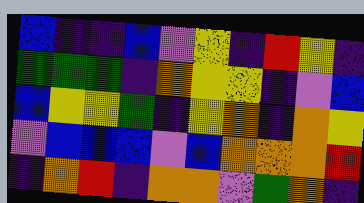[["blue", "indigo", "indigo", "blue", "violet", "yellow", "indigo", "red", "yellow", "indigo"], ["green", "green", "green", "indigo", "orange", "yellow", "yellow", "indigo", "violet", "blue"], ["blue", "yellow", "yellow", "green", "indigo", "yellow", "orange", "indigo", "orange", "yellow"], ["violet", "blue", "blue", "blue", "violet", "blue", "orange", "orange", "orange", "red"], ["indigo", "orange", "red", "indigo", "orange", "orange", "violet", "green", "orange", "indigo"]]